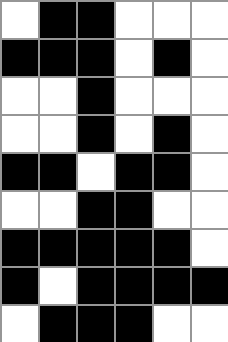[["white", "black", "black", "white", "white", "white"], ["black", "black", "black", "white", "black", "white"], ["white", "white", "black", "white", "white", "white"], ["white", "white", "black", "white", "black", "white"], ["black", "black", "white", "black", "black", "white"], ["white", "white", "black", "black", "white", "white"], ["black", "black", "black", "black", "black", "white"], ["black", "white", "black", "black", "black", "black"], ["white", "black", "black", "black", "white", "white"]]